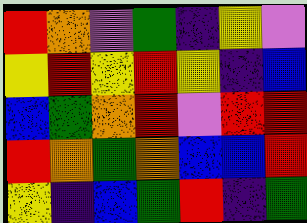[["red", "orange", "violet", "green", "indigo", "yellow", "violet"], ["yellow", "red", "yellow", "red", "yellow", "indigo", "blue"], ["blue", "green", "orange", "red", "violet", "red", "red"], ["red", "orange", "green", "orange", "blue", "blue", "red"], ["yellow", "indigo", "blue", "green", "red", "indigo", "green"]]